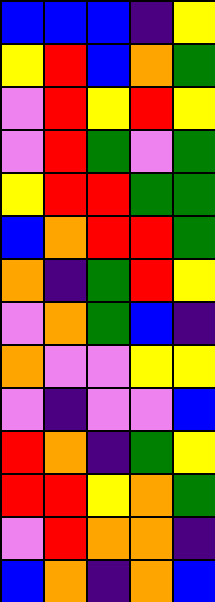[["blue", "blue", "blue", "indigo", "yellow"], ["yellow", "red", "blue", "orange", "green"], ["violet", "red", "yellow", "red", "yellow"], ["violet", "red", "green", "violet", "green"], ["yellow", "red", "red", "green", "green"], ["blue", "orange", "red", "red", "green"], ["orange", "indigo", "green", "red", "yellow"], ["violet", "orange", "green", "blue", "indigo"], ["orange", "violet", "violet", "yellow", "yellow"], ["violet", "indigo", "violet", "violet", "blue"], ["red", "orange", "indigo", "green", "yellow"], ["red", "red", "yellow", "orange", "green"], ["violet", "red", "orange", "orange", "indigo"], ["blue", "orange", "indigo", "orange", "blue"]]